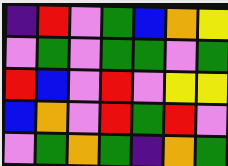[["indigo", "red", "violet", "green", "blue", "orange", "yellow"], ["violet", "green", "violet", "green", "green", "violet", "green"], ["red", "blue", "violet", "red", "violet", "yellow", "yellow"], ["blue", "orange", "violet", "red", "green", "red", "violet"], ["violet", "green", "orange", "green", "indigo", "orange", "green"]]